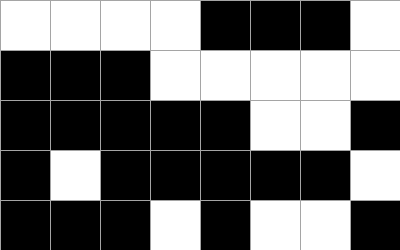[["white", "white", "white", "white", "black", "black", "black", "white"], ["black", "black", "black", "white", "white", "white", "white", "white"], ["black", "black", "black", "black", "black", "white", "white", "black"], ["black", "white", "black", "black", "black", "black", "black", "white"], ["black", "black", "black", "white", "black", "white", "white", "black"]]